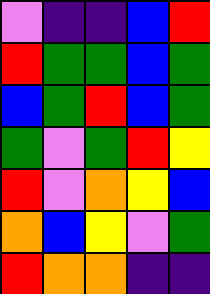[["violet", "indigo", "indigo", "blue", "red"], ["red", "green", "green", "blue", "green"], ["blue", "green", "red", "blue", "green"], ["green", "violet", "green", "red", "yellow"], ["red", "violet", "orange", "yellow", "blue"], ["orange", "blue", "yellow", "violet", "green"], ["red", "orange", "orange", "indigo", "indigo"]]